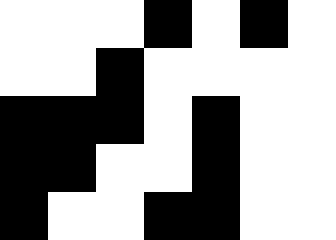[["white", "white", "white", "black", "white", "black", "white"], ["white", "white", "black", "white", "white", "white", "white"], ["black", "black", "black", "white", "black", "white", "white"], ["black", "black", "white", "white", "black", "white", "white"], ["black", "white", "white", "black", "black", "white", "white"]]